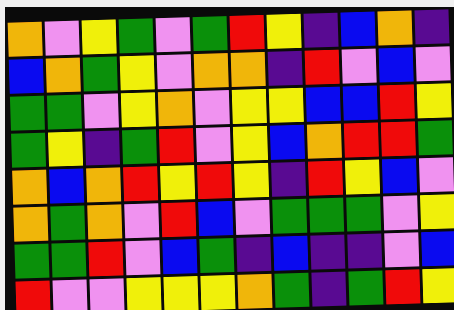[["orange", "violet", "yellow", "green", "violet", "green", "red", "yellow", "indigo", "blue", "orange", "indigo"], ["blue", "orange", "green", "yellow", "violet", "orange", "orange", "indigo", "red", "violet", "blue", "violet"], ["green", "green", "violet", "yellow", "orange", "violet", "yellow", "yellow", "blue", "blue", "red", "yellow"], ["green", "yellow", "indigo", "green", "red", "violet", "yellow", "blue", "orange", "red", "red", "green"], ["orange", "blue", "orange", "red", "yellow", "red", "yellow", "indigo", "red", "yellow", "blue", "violet"], ["orange", "green", "orange", "violet", "red", "blue", "violet", "green", "green", "green", "violet", "yellow"], ["green", "green", "red", "violet", "blue", "green", "indigo", "blue", "indigo", "indigo", "violet", "blue"], ["red", "violet", "violet", "yellow", "yellow", "yellow", "orange", "green", "indigo", "green", "red", "yellow"]]